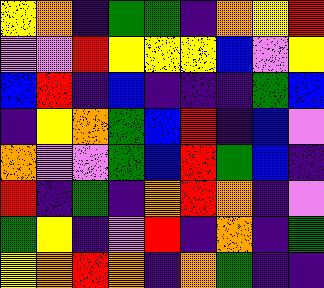[["yellow", "orange", "indigo", "green", "green", "indigo", "orange", "yellow", "red"], ["violet", "violet", "red", "yellow", "yellow", "yellow", "blue", "violet", "yellow"], ["blue", "red", "indigo", "blue", "indigo", "indigo", "indigo", "green", "blue"], ["indigo", "yellow", "orange", "green", "blue", "red", "indigo", "blue", "violet"], ["orange", "violet", "violet", "green", "blue", "red", "green", "blue", "indigo"], ["red", "indigo", "green", "indigo", "orange", "red", "orange", "indigo", "violet"], ["green", "yellow", "indigo", "violet", "red", "indigo", "orange", "indigo", "green"], ["yellow", "orange", "red", "orange", "indigo", "orange", "green", "indigo", "indigo"]]